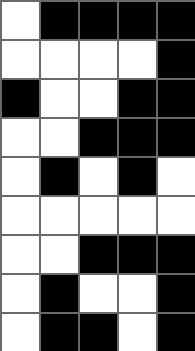[["white", "black", "black", "black", "black"], ["white", "white", "white", "white", "black"], ["black", "white", "white", "black", "black"], ["white", "white", "black", "black", "black"], ["white", "black", "white", "black", "white"], ["white", "white", "white", "white", "white"], ["white", "white", "black", "black", "black"], ["white", "black", "white", "white", "black"], ["white", "black", "black", "white", "black"]]